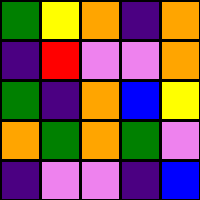[["green", "yellow", "orange", "indigo", "orange"], ["indigo", "red", "violet", "violet", "orange"], ["green", "indigo", "orange", "blue", "yellow"], ["orange", "green", "orange", "green", "violet"], ["indigo", "violet", "violet", "indigo", "blue"]]